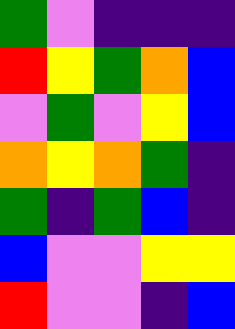[["green", "violet", "indigo", "indigo", "indigo"], ["red", "yellow", "green", "orange", "blue"], ["violet", "green", "violet", "yellow", "blue"], ["orange", "yellow", "orange", "green", "indigo"], ["green", "indigo", "green", "blue", "indigo"], ["blue", "violet", "violet", "yellow", "yellow"], ["red", "violet", "violet", "indigo", "blue"]]